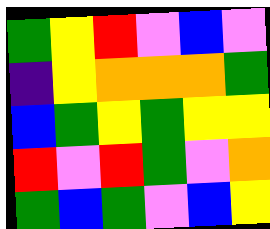[["green", "yellow", "red", "violet", "blue", "violet"], ["indigo", "yellow", "orange", "orange", "orange", "green"], ["blue", "green", "yellow", "green", "yellow", "yellow"], ["red", "violet", "red", "green", "violet", "orange"], ["green", "blue", "green", "violet", "blue", "yellow"]]